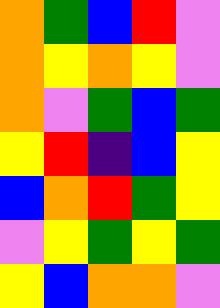[["orange", "green", "blue", "red", "violet"], ["orange", "yellow", "orange", "yellow", "violet"], ["orange", "violet", "green", "blue", "green"], ["yellow", "red", "indigo", "blue", "yellow"], ["blue", "orange", "red", "green", "yellow"], ["violet", "yellow", "green", "yellow", "green"], ["yellow", "blue", "orange", "orange", "violet"]]